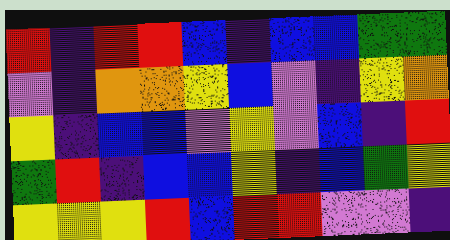[["red", "indigo", "red", "red", "blue", "indigo", "blue", "blue", "green", "green"], ["violet", "indigo", "orange", "orange", "yellow", "blue", "violet", "indigo", "yellow", "orange"], ["yellow", "indigo", "blue", "blue", "violet", "yellow", "violet", "blue", "indigo", "red"], ["green", "red", "indigo", "blue", "blue", "yellow", "indigo", "blue", "green", "yellow"], ["yellow", "yellow", "yellow", "red", "blue", "red", "red", "violet", "violet", "indigo"]]